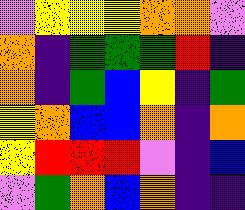[["violet", "yellow", "yellow", "yellow", "orange", "orange", "violet"], ["orange", "indigo", "green", "green", "green", "red", "indigo"], ["orange", "indigo", "green", "blue", "yellow", "indigo", "green"], ["yellow", "orange", "blue", "blue", "orange", "indigo", "orange"], ["yellow", "red", "red", "red", "violet", "indigo", "blue"], ["violet", "green", "orange", "blue", "orange", "indigo", "indigo"]]